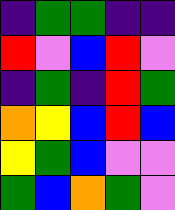[["indigo", "green", "green", "indigo", "indigo"], ["red", "violet", "blue", "red", "violet"], ["indigo", "green", "indigo", "red", "green"], ["orange", "yellow", "blue", "red", "blue"], ["yellow", "green", "blue", "violet", "violet"], ["green", "blue", "orange", "green", "violet"]]